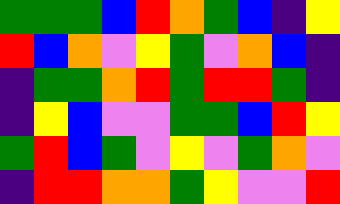[["green", "green", "green", "blue", "red", "orange", "green", "blue", "indigo", "yellow"], ["red", "blue", "orange", "violet", "yellow", "green", "violet", "orange", "blue", "indigo"], ["indigo", "green", "green", "orange", "red", "green", "red", "red", "green", "indigo"], ["indigo", "yellow", "blue", "violet", "violet", "green", "green", "blue", "red", "yellow"], ["green", "red", "blue", "green", "violet", "yellow", "violet", "green", "orange", "violet"], ["indigo", "red", "red", "orange", "orange", "green", "yellow", "violet", "violet", "red"]]